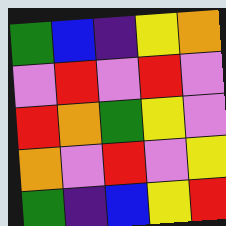[["green", "blue", "indigo", "yellow", "orange"], ["violet", "red", "violet", "red", "violet"], ["red", "orange", "green", "yellow", "violet"], ["orange", "violet", "red", "violet", "yellow"], ["green", "indigo", "blue", "yellow", "red"]]